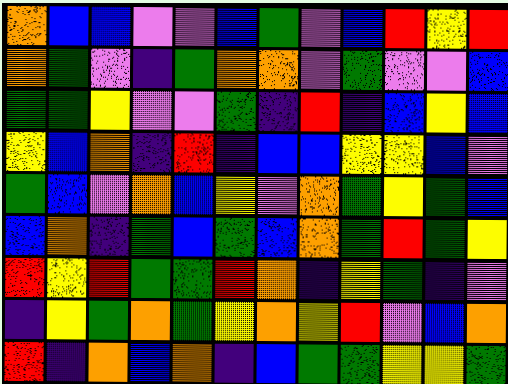[["orange", "blue", "blue", "violet", "violet", "blue", "green", "violet", "blue", "red", "yellow", "red"], ["orange", "green", "violet", "indigo", "green", "orange", "orange", "violet", "green", "violet", "violet", "blue"], ["green", "green", "yellow", "violet", "violet", "green", "indigo", "red", "indigo", "blue", "yellow", "blue"], ["yellow", "blue", "orange", "indigo", "red", "indigo", "blue", "blue", "yellow", "yellow", "blue", "violet"], ["green", "blue", "violet", "orange", "blue", "yellow", "violet", "orange", "green", "yellow", "green", "blue"], ["blue", "orange", "indigo", "green", "blue", "green", "blue", "orange", "green", "red", "green", "yellow"], ["red", "yellow", "red", "green", "green", "red", "orange", "indigo", "yellow", "green", "indigo", "violet"], ["indigo", "yellow", "green", "orange", "green", "yellow", "orange", "yellow", "red", "violet", "blue", "orange"], ["red", "indigo", "orange", "blue", "orange", "indigo", "blue", "green", "green", "yellow", "yellow", "green"]]